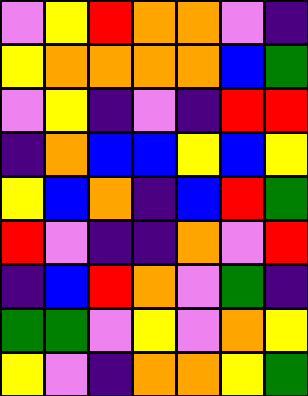[["violet", "yellow", "red", "orange", "orange", "violet", "indigo"], ["yellow", "orange", "orange", "orange", "orange", "blue", "green"], ["violet", "yellow", "indigo", "violet", "indigo", "red", "red"], ["indigo", "orange", "blue", "blue", "yellow", "blue", "yellow"], ["yellow", "blue", "orange", "indigo", "blue", "red", "green"], ["red", "violet", "indigo", "indigo", "orange", "violet", "red"], ["indigo", "blue", "red", "orange", "violet", "green", "indigo"], ["green", "green", "violet", "yellow", "violet", "orange", "yellow"], ["yellow", "violet", "indigo", "orange", "orange", "yellow", "green"]]